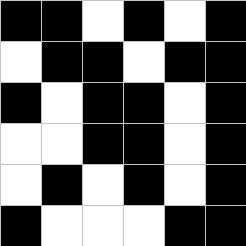[["black", "black", "white", "black", "white", "black"], ["white", "black", "black", "white", "black", "black"], ["black", "white", "black", "black", "white", "black"], ["white", "white", "black", "black", "white", "black"], ["white", "black", "white", "black", "white", "black"], ["black", "white", "white", "white", "black", "black"]]